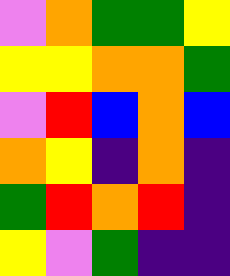[["violet", "orange", "green", "green", "yellow"], ["yellow", "yellow", "orange", "orange", "green"], ["violet", "red", "blue", "orange", "blue"], ["orange", "yellow", "indigo", "orange", "indigo"], ["green", "red", "orange", "red", "indigo"], ["yellow", "violet", "green", "indigo", "indigo"]]